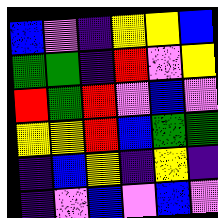[["blue", "violet", "indigo", "yellow", "yellow", "blue"], ["green", "green", "indigo", "red", "violet", "yellow"], ["red", "green", "red", "violet", "blue", "violet"], ["yellow", "yellow", "red", "blue", "green", "green"], ["indigo", "blue", "yellow", "indigo", "yellow", "indigo"], ["indigo", "violet", "blue", "violet", "blue", "violet"]]